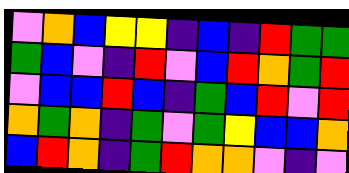[["violet", "orange", "blue", "yellow", "yellow", "indigo", "blue", "indigo", "red", "green", "green"], ["green", "blue", "violet", "indigo", "red", "violet", "blue", "red", "orange", "green", "red"], ["violet", "blue", "blue", "red", "blue", "indigo", "green", "blue", "red", "violet", "red"], ["orange", "green", "orange", "indigo", "green", "violet", "green", "yellow", "blue", "blue", "orange"], ["blue", "red", "orange", "indigo", "green", "red", "orange", "orange", "violet", "indigo", "violet"]]